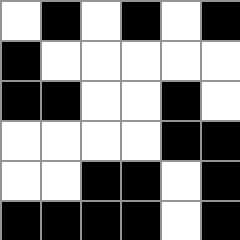[["white", "black", "white", "black", "white", "black"], ["black", "white", "white", "white", "white", "white"], ["black", "black", "white", "white", "black", "white"], ["white", "white", "white", "white", "black", "black"], ["white", "white", "black", "black", "white", "black"], ["black", "black", "black", "black", "white", "black"]]